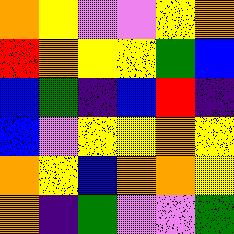[["orange", "yellow", "violet", "violet", "yellow", "orange"], ["red", "orange", "yellow", "yellow", "green", "blue"], ["blue", "green", "indigo", "blue", "red", "indigo"], ["blue", "violet", "yellow", "yellow", "orange", "yellow"], ["orange", "yellow", "blue", "orange", "orange", "yellow"], ["orange", "indigo", "green", "violet", "violet", "green"]]